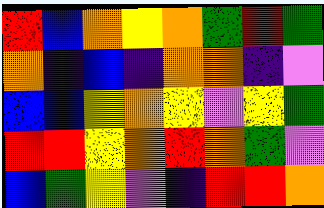[["red", "blue", "orange", "yellow", "orange", "green", "red", "green"], ["orange", "indigo", "blue", "indigo", "orange", "orange", "indigo", "violet"], ["blue", "blue", "yellow", "orange", "yellow", "violet", "yellow", "green"], ["red", "red", "yellow", "orange", "red", "orange", "green", "violet"], ["blue", "green", "yellow", "violet", "indigo", "red", "red", "orange"]]